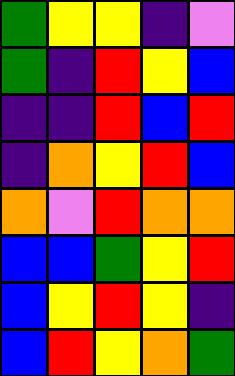[["green", "yellow", "yellow", "indigo", "violet"], ["green", "indigo", "red", "yellow", "blue"], ["indigo", "indigo", "red", "blue", "red"], ["indigo", "orange", "yellow", "red", "blue"], ["orange", "violet", "red", "orange", "orange"], ["blue", "blue", "green", "yellow", "red"], ["blue", "yellow", "red", "yellow", "indigo"], ["blue", "red", "yellow", "orange", "green"]]